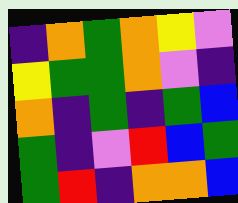[["indigo", "orange", "green", "orange", "yellow", "violet"], ["yellow", "green", "green", "orange", "violet", "indigo"], ["orange", "indigo", "green", "indigo", "green", "blue"], ["green", "indigo", "violet", "red", "blue", "green"], ["green", "red", "indigo", "orange", "orange", "blue"]]